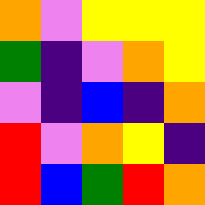[["orange", "violet", "yellow", "yellow", "yellow"], ["green", "indigo", "violet", "orange", "yellow"], ["violet", "indigo", "blue", "indigo", "orange"], ["red", "violet", "orange", "yellow", "indigo"], ["red", "blue", "green", "red", "orange"]]